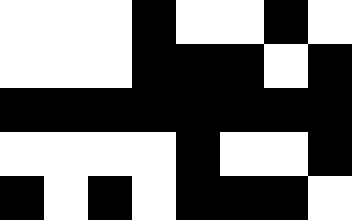[["white", "white", "white", "black", "white", "white", "black", "white"], ["white", "white", "white", "black", "black", "black", "white", "black"], ["black", "black", "black", "black", "black", "black", "black", "black"], ["white", "white", "white", "white", "black", "white", "white", "black"], ["black", "white", "black", "white", "black", "black", "black", "white"]]